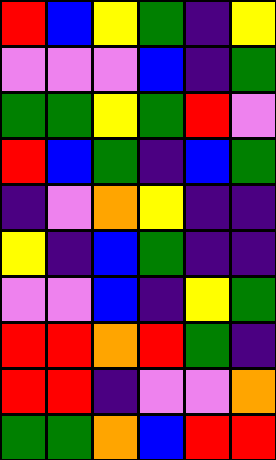[["red", "blue", "yellow", "green", "indigo", "yellow"], ["violet", "violet", "violet", "blue", "indigo", "green"], ["green", "green", "yellow", "green", "red", "violet"], ["red", "blue", "green", "indigo", "blue", "green"], ["indigo", "violet", "orange", "yellow", "indigo", "indigo"], ["yellow", "indigo", "blue", "green", "indigo", "indigo"], ["violet", "violet", "blue", "indigo", "yellow", "green"], ["red", "red", "orange", "red", "green", "indigo"], ["red", "red", "indigo", "violet", "violet", "orange"], ["green", "green", "orange", "blue", "red", "red"]]